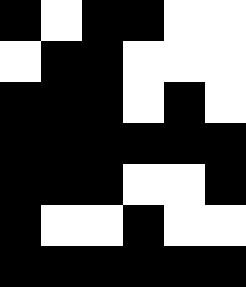[["black", "white", "black", "black", "white", "white"], ["white", "black", "black", "white", "white", "white"], ["black", "black", "black", "white", "black", "white"], ["black", "black", "black", "black", "black", "black"], ["black", "black", "black", "white", "white", "black"], ["black", "white", "white", "black", "white", "white"], ["black", "black", "black", "black", "black", "black"]]